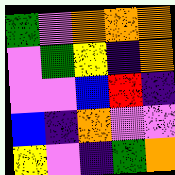[["green", "violet", "orange", "orange", "orange"], ["violet", "green", "yellow", "indigo", "orange"], ["violet", "violet", "blue", "red", "indigo"], ["blue", "indigo", "orange", "violet", "violet"], ["yellow", "violet", "indigo", "green", "orange"]]